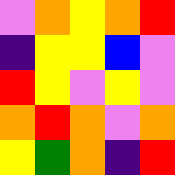[["violet", "orange", "yellow", "orange", "red"], ["indigo", "yellow", "yellow", "blue", "violet"], ["red", "yellow", "violet", "yellow", "violet"], ["orange", "red", "orange", "violet", "orange"], ["yellow", "green", "orange", "indigo", "red"]]